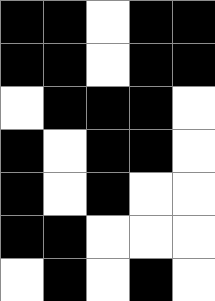[["black", "black", "white", "black", "black"], ["black", "black", "white", "black", "black"], ["white", "black", "black", "black", "white"], ["black", "white", "black", "black", "white"], ["black", "white", "black", "white", "white"], ["black", "black", "white", "white", "white"], ["white", "black", "white", "black", "white"]]